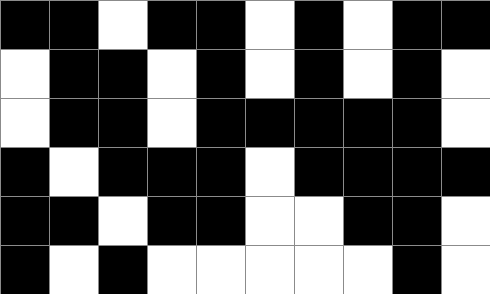[["black", "black", "white", "black", "black", "white", "black", "white", "black", "black"], ["white", "black", "black", "white", "black", "white", "black", "white", "black", "white"], ["white", "black", "black", "white", "black", "black", "black", "black", "black", "white"], ["black", "white", "black", "black", "black", "white", "black", "black", "black", "black"], ["black", "black", "white", "black", "black", "white", "white", "black", "black", "white"], ["black", "white", "black", "white", "white", "white", "white", "white", "black", "white"]]